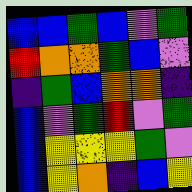[["blue", "blue", "green", "blue", "violet", "green"], ["red", "orange", "orange", "green", "blue", "violet"], ["indigo", "green", "blue", "orange", "orange", "indigo"], ["blue", "violet", "green", "red", "violet", "green"], ["blue", "yellow", "yellow", "yellow", "green", "violet"], ["blue", "yellow", "orange", "indigo", "blue", "yellow"]]